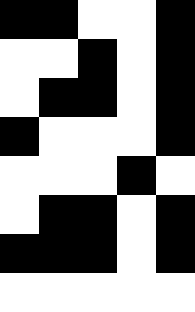[["black", "black", "white", "white", "black"], ["white", "white", "black", "white", "black"], ["white", "black", "black", "white", "black"], ["black", "white", "white", "white", "black"], ["white", "white", "white", "black", "white"], ["white", "black", "black", "white", "black"], ["black", "black", "black", "white", "black"], ["white", "white", "white", "white", "white"]]